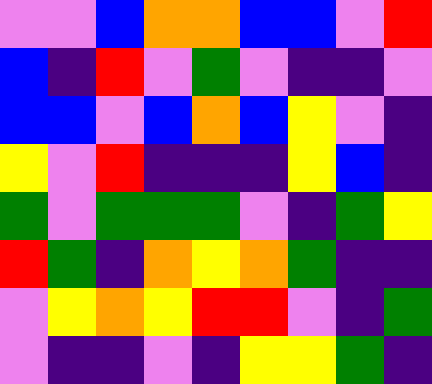[["violet", "violet", "blue", "orange", "orange", "blue", "blue", "violet", "red"], ["blue", "indigo", "red", "violet", "green", "violet", "indigo", "indigo", "violet"], ["blue", "blue", "violet", "blue", "orange", "blue", "yellow", "violet", "indigo"], ["yellow", "violet", "red", "indigo", "indigo", "indigo", "yellow", "blue", "indigo"], ["green", "violet", "green", "green", "green", "violet", "indigo", "green", "yellow"], ["red", "green", "indigo", "orange", "yellow", "orange", "green", "indigo", "indigo"], ["violet", "yellow", "orange", "yellow", "red", "red", "violet", "indigo", "green"], ["violet", "indigo", "indigo", "violet", "indigo", "yellow", "yellow", "green", "indigo"]]